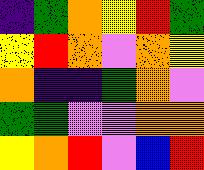[["indigo", "green", "orange", "yellow", "red", "green"], ["yellow", "red", "orange", "violet", "orange", "yellow"], ["orange", "indigo", "indigo", "green", "orange", "violet"], ["green", "green", "violet", "violet", "orange", "orange"], ["yellow", "orange", "red", "violet", "blue", "red"]]